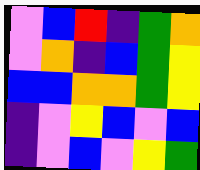[["violet", "blue", "red", "indigo", "green", "orange"], ["violet", "orange", "indigo", "blue", "green", "yellow"], ["blue", "blue", "orange", "orange", "green", "yellow"], ["indigo", "violet", "yellow", "blue", "violet", "blue"], ["indigo", "violet", "blue", "violet", "yellow", "green"]]